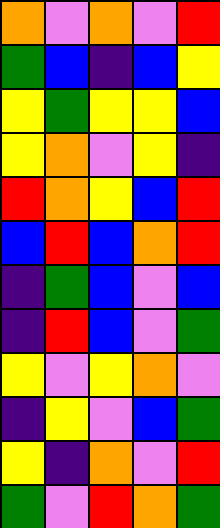[["orange", "violet", "orange", "violet", "red"], ["green", "blue", "indigo", "blue", "yellow"], ["yellow", "green", "yellow", "yellow", "blue"], ["yellow", "orange", "violet", "yellow", "indigo"], ["red", "orange", "yellow", "blue", "red"], ["blue", "red", "blue", "orange", "red"], ["indigo", "green", "blue", "violet", "blue"], ["indigo", "red", "blue", "violet", "green"], ["yellow", "violet", "yellow", "orange", "violet"], ["indigo", "yellow", "violet", "blue", "green"], ["yellow", "indigo", "orange", "violet", "red"], ["green", "violet", "red", "orange", "green"]]